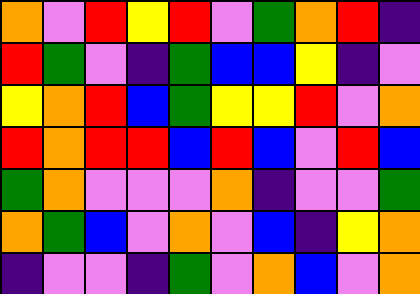[["orange", "violet", "red", "yellow", "red", "violet", "green", "orange", "red", "indigo"], ["red", "green", "violet", "indigo", "green", "blue", "blue", "yellow", "indigo", "violet"], ["yellow", "orange", "red", "blue", "green", "yellow", "yellow", "red", "violet", "orange"], ["red", "orange", "red", "red", "blue", "red", "blue", "violet", "red", "blue"], ["green", "orange", "violet", "violet", "violet", "orange", "indigo", "violet", "violet", "green"], ["orange", "green", "blue", "violet", "orange", "violet", "blue", "indigo", "yellow", "orange"], ["indigo", "violet", "violet", "indigo", "green", "violet", "orange", "blue", "violet", "orange"]]